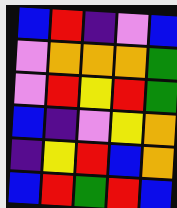[["blue", "red", "indigo", "violet", "blue"], ["violet", "orange", "orange", "orange", "green"], ["violet", "red", "yellow", "red", "green"], ["blue", "indigo", "violet", "yellow", "orange"], ["indigo", "yellow", "red", "blue", "orange"], ["blue", "red", "green", "red", "blue"]]